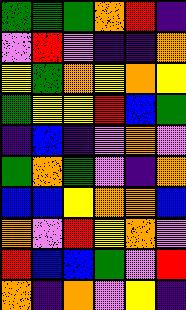[["green", "green", "green", "orange", "red", "indigo"], ["violet", "red", "violet", "indigo", "indigo", "orange"], ["yellow", "green", "orange", "yellow", "orange", "yellow"], ["green", "yellow", "yellow", "red", "blue", "green"], ["indigo", "blue", "indigo", "violet", "orange", "violet"], ["green", "orange", "green", "violet", "indigo", "orange"], ["blue", "blue", "yellow", "orange", "orange", "blue"], ["orange", "violet", "red", "yellow", "orange", "violet"], ["red", "blue", "blue", "green", "violet", "red"], ["orange", "indigo", "orange", "violet", "yellow", "indigo"]]